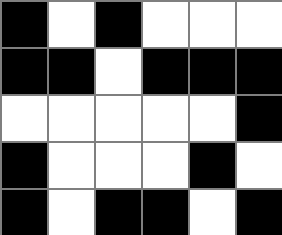[["black", "white", "black", "white", "white", "white"], ["black", "black", "white", "black", "black", "black"], ["white", "white", "white", "white", "white", "black"], ["black", "white", "white", "white", "black", "white"], ["black", "white", "black", "black", "white", "black"]]